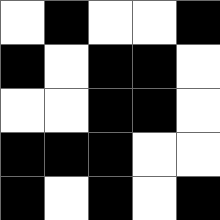[["white", "black", "white", "white", "black"], ["black", "white", "black", "black", "white"], ["white", "white", "black", "black", "white"], ["black", "black", "black", "white", "white"], ["black", "white", "black", "white", "black"]]